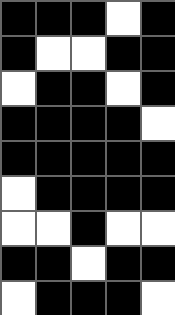[["black", "black", "black", "white", "black"], ["black", "white", "white", "black", "black"], ["white", "black", "black", "white", "black"], ["black", "black", "black", "black", "white"], ["black", "black", "black", "black", "black"], ["white", "black", "black", "black", "black"], ["white", "white", "black", "white", "white"], ["black", "black", "white", "black", "black"], ["white", "black", "black", "black", "white"]]